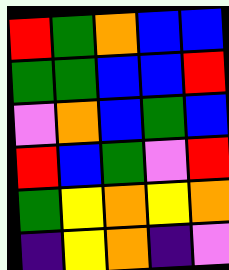[["red", "green", "orange", "blue", "blue"], ["green", "green", "blue", "blue", "red"], ["violet", "orange", "blue", "green", "blue"], ["red", "blue", "green", "violet", "red"], ["green", "yellow", "orange", "yellow", "orange"], ["indigo", "yellow", "orange", "indigo", "violet"]]